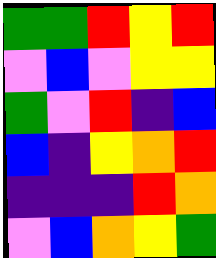[["green", "green", "red", "yellow", "red"], ["violet", "blue", "violet", "yellow", "yellow"], ["green", "violet", "red", "indigo", "blue"], ["blue", "indigo", "yellow", "orange", "red"], ["indigo", "indigo", "indigo", "red", "orange"], ["violet", "blue", "orange", "yellow", "green"]]